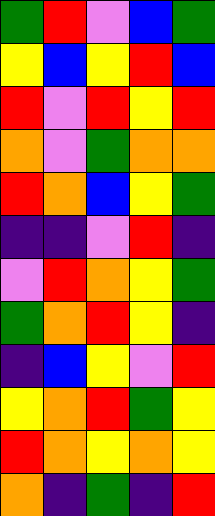[["green", "red", "violet", "blue", "green"], ["yellow", "blue", "yellow", "red", "blue"], ["red", "violet", "red", "yellow", "red"], ["orange", "violet", "green", "orange", "orange"], ["red", "orange", "blue", "yellow", "green"], ["indigo", "indigo", "violet", "red", "indigo"], ["violet", "red", "orange", "yellow", "green"], ["green", "orange", "red", "yellow", "indigo"], ["indigo", "blue", "yellow", "violet", "red"], ["yellow", "orange", "red", "green", "yellow"], ["red", "orange", "yellow", "orange", "yellow"], ["orange", "indigo", "green", "indigo", "red"]]